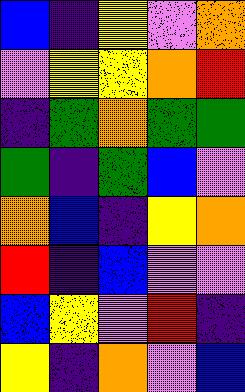[["blue", "indigo", "yellow", "violet", "orange"], ["violet", "yellow", "yellow", "orange", "red"], ["indigo", "green", "orange", "green", "green"], ["green", "indigo", "green", "blue", "violet"], ["orange", "blue", "indigo", "yellow", "orange"], ["red", "indigo", "blue", "violet", "violet"], ["blue", "yellow", "violet", "red", "indigo"], ["yellow", "indigo", "orange", "violet", "blue"]]